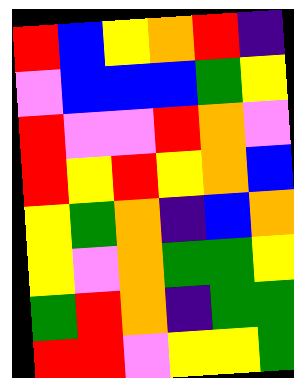[["red", "blue", "yellow", "orange", "red", "indigo"], ["violet", "blue", "blue", "blue", "green", "yellow"], ["red", "violet", "violet", "red", "orange", "violet"], ["red", "yellow", "red", "yellow", "orange", "blue"], ["yellow", "green", "orange", "indigo", "blue", "orange"], ["yellow", "violet", "orange", "green", "green", "yellow"], ["green", "red", "orange", "indigo", "green", "green"], ["red", "red", "violet", "yellow", "yellow", "green"]]